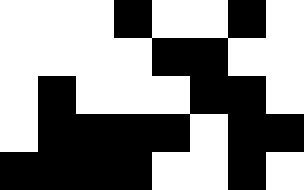[["white", "white", "white", "black", "white", "white", "black", "white"], ["white", "white", "white", "white", "black", "black", "white", "white"], ["white", "black", "white", "white", "white", "black", "black", "white"], ["white", "black", "black", "black", "black", "white", "black", "black"], ["black", "black", "black", "black", "white", "white", "black", "white"]]